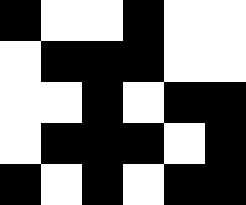[["black", "white", "white", "black", "white", "white"], ["white", "black", "black", "black", "white", "white"], ["white", "white", "black", "white", "black", "black"], ["white", "black", "black", "black", "white", "black"], ["black", "white", "black", "white", "black", "black"]]